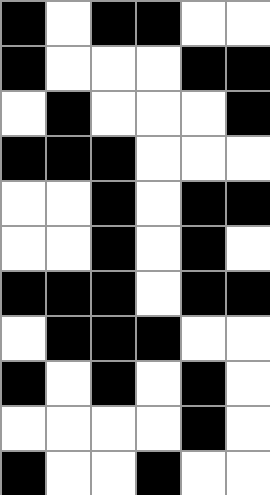[["black", "white", "black", "black", "white", "white"], ["black", "white", "white", "white", "black", "black"], ["white", "black", "white", "white", "white", "black"], ["black", "black", "black", "white", "white", "white"], ["white", "white", "black", "white", "black", "black"], ["white", "white", "black", "white", "black", "white"], ["black", "black", "black", "white", "black", "black"], ["white", "black", "black", "black", "white", "white"], ["black", "white", "black", "white", "black", "white"], ["white", "white", "white", "white", "black", "white"], ["black", "white", "white", "black", "white", "white"]]